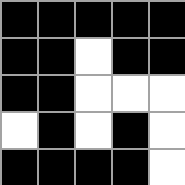[["black", "black", "black", "black", "black"], ["black", "black", "white", "black", "black"], ["black", "black", "white", "white", "white"], ["white", "black", "white", "black", "white"], ["black", "black", "black", "black", "white"]]